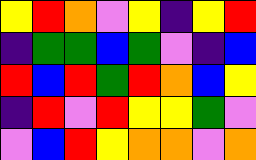[["yellow", "red", "orange", "violet", "yellow", "indigo", "yellow", "red"], ["indigo", "green", "green", "blue", "green", "violet", "indigo", "blue"], ["red", "blue", "red", "green", "red", "orange", "blue", "yellow"], ["indigo", "red", "violet", "red", "yellow", "yellow", "green", "violet"], ["violet", "blue", "red", "yellow", "orange", "orange", "violet", "orange"]]